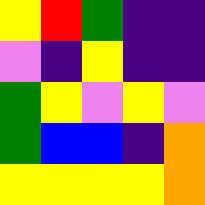[["yellow", "red", "green", "indigo", "indigo"], ["violet", "indigo", "yellow", "indigo", "indigo"], ["green", "yellow", "violet", "yellow", "violet"], ["green", "blue", "blue", "indigo", "orange"], ["yellow", "yellow", "yellow", "yellow", "orange"]]